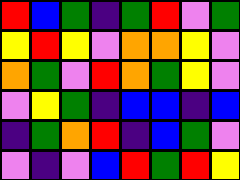[["red", "blue", "green", "indigo", "green", "red", "violet", "green"], ["yellow", "red", "yellow", "violet", "orange", "orange", "yellow", "violet"], ["orange", "green", "violet", "red", "orange", "green", "yellow", "violet"], ["violet", "yellow", "green", "indigo", "blue", "blue", "indigo", "blue"], ["indigo", "green", "orange", "red", "indigo", "blue", "green", "violet"], ["violet", "indigo", "violet", "blue", "red", "green", "red", "yellow"]]